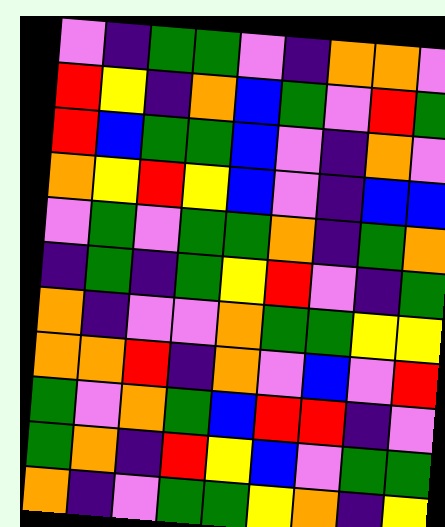[["violet", "indigo", "green", "green", "violet", "indigo", "orange", "orange", "violet"], ["red", "yellow", "indigo", "orange", "blue", "green", "violet", "red", "green"], ["red", "blue", "green", "green", "blue", "violet", "indigo", "orange", "violet"], ["orange", "yellow", "red", "yellow", "blue", "violet", "indigo", "blue", "blue"], ["violet", "green", "violet", "green", "green", "orange", "indigo", "green", "orange"], ["indigo", "green", "indigo", "green", "yellow", "red", "violet", "indigo", "green"], ["orange", "indigo", "violet", "violet", "orange", "green", "green", "yellow", "yellow"], ["orange", "orange", "red", "indigo", "orange", "violet", "blue", "violet", "red"], ["green", "violet", "orange", "green", "blue", "red", "red", "indigo", "violet"], ["green", "orange", "indigo", "red", "yellow", "blue", "violet", "green", "green"], ["orange", "indigo", "violet", "green", "green", "yellow", "orange", "indigo", "yellow"]]